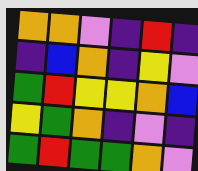[["orange", "orange", "violet", "indigo", "red", "indigo"], ["indigo", "blue", "orange", "indigo", "yellow", "violet"], ["green", "red", "yellow", "yellow", "orange", "blue"], ["yellow", "green", "orange", "indigo", "violet", "indigo"], ["green", "red", "green", "green", "orange", "violet"]]